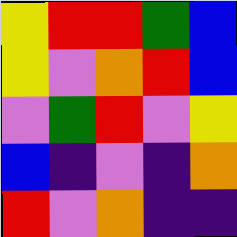[["yellow", "red", "red", "green", "blue"], ["yellow", "violet", "orange", "red", "blue"], ["violet", "green", "red", "violet", "yellow"], ["blue", "indigo", "violet", "indigo", "orange"], ["red", "violet", "orange", "indigo", "indigo"]]